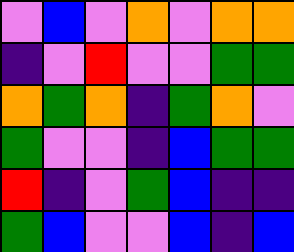[["violet", "blue", "violet", "orange", "violet", "orange", "orange"], ["indigo", "violet", "red", "violet", "violet", "green", "green"], ["orange", "green", "orange", "indigo", "green", "orange", "violet"], ["green", "violet", "violet", "indigo", "blue", "green", "green"], ["red", "indigo", "violet", "green", "blue", "indigo", "indigo"], ["green", "blue", "violet", "violet", "blue", "indigo", "blue"]]